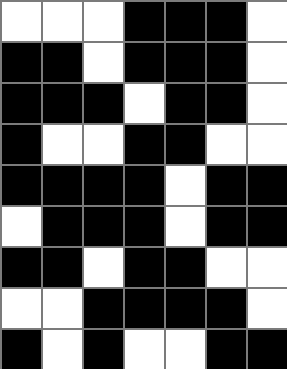[["white", "white", "white", "black", "black", "black", "white"], ["black", "black", "white", "black", "black", "black", "white"], ["black", "black", "black", "white", "black", "black", "white"], ["black", "white", "white", "black", "black", "white", "white"], ["black", "black", "black", "black", "white", "black", "black"], ["white", "black", "black", "black", "white", "black", "black"], ["black", "black", "white", "black", "black", "white", "white"], ["white", "white", "black", "black", "black", "black", "white"], ["black", "white", "black", "white", "white", "black", "black"]]